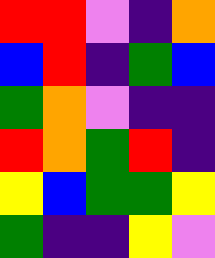[["red", "red", "violet", "indigo", "orange"], ["blue", "red", "indigo", "green", "blue"], ["green", "orange", "violet", "indigo", "indigo"], ["red", "orange", "green", "red", "indigo"], ["yellow", "blue", "green", "green", "yellow"], ["green", "indigo", "indigo", "yellow", "violet"]]